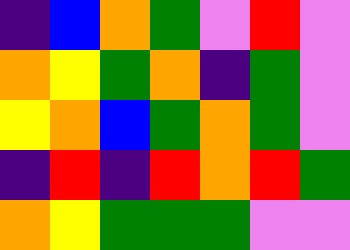[["indigo", "blue", "orange", "green", "violet", "red", "violet"], ["orange", "yellow", "green", "orange", "indigo", "green", "violet"], ["yellow", "orange", "blue", "green", "orange", "green", "violet"], ["indigo", "red", "indigo", "red", "orange", "red", "green"], ["orange", "yellow", "green", "green", "green", "violet", "violet"]]